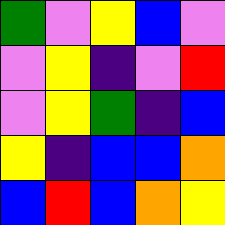[["green", "violet", "yellow", "blue", "violet"], ["violet", "yellow", "indigo", "violet", "red"], ["violet", "yellow", "green", "indigo", "blue"], ["yellow", "indigo", "blue", "blue", "orange"], ["blue", "red", "blue", "orange", "yellow"]]